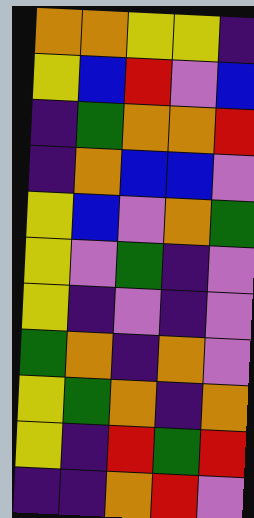[["orange", "orange", "yellow", "yellow", "indigo"], ["yellow", "blue", "red", "violet", "blue"], ["indigo", "green", "orange", "orange", "red"], ["indigo", "orange", "blue", "blue", "violet"], ["yellow", "blue", "violet", "orange", "green"], ["yellow", "violet", "green", "indigo", "violet"], ["yellow", "indigo", "violet", "indigo", "violet"], ["green", "orange", "indigo", "orange", "violet"], ["yellow", "green", "orange", "indigo", "orange"], ["yellow", "indigo", "red", "green", "red"], ["indigo", "indigo", "orange", "red", "violet"]]